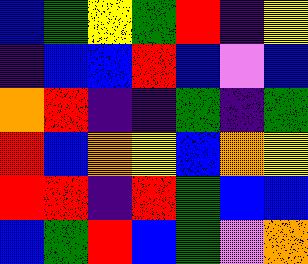[["blue", "green", "yellow", "green", "red", "indigo", "yellow"], ["indigo", "blue", "blue", "red", "blue", "violet", "blue"], ["orange", "red", "indigo", "indigo", "green", "indigo", "green"], ["red", "blue", "orange", "yellow", "blue", "orange", "yellow"], ["red", "red", "indigo", "red", "green", "blue", "blue"], ["blue", "green", "red", "blue", "green", "violet", "orange"]]